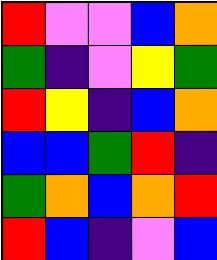[["red", "violet", "violet", "blue", "orange"], ["green", "indigo", "violet", "yellow", "green"], ["red", "yellow", "indigo", "blue", "orange"], ["blue", "blue", "green", "red", "indigo"], ["green", "orange", "blue", "orange", "red"], ["red", "blue", "indigo", "violet", "blue"]]